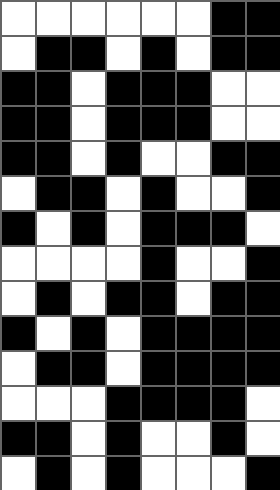[["white", "white", "white", "white", "white", "white", "black", "black"], ["white", "black", "black", "white", "black", "white", "black", "black"], ["black", "black", "white", "black", "black", "black", "white", "white"], ["black", "black", "white", "black", "black", "black", "white", "white"], ["black", "black", "white", "black", "white", "white", "black", "black"], ["white", "black", "black", "white", "black", "white", "white", "black"], ["black", "white", "black", "white", "black", "black", "black", "white"], ["white", "white", "white", "white", "black", "white", "white", "black"], ["white", "black", "white", "black", "black", "white", "black", "black"], ["black", "white", "black", "white", "black", "black", "black", "black"], ["white", "black", "black", "white", "black", "black", "black", "black"], ["white", "white", "white", "black", "black", "black", "black", "white"], ["black", "black", "white", "black", "white", "white", "black", "white"], ["white", "black", "white", "black", "white", "white", "white", "black"]]